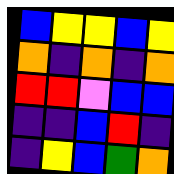[["blue", "yellow", "yellow", "blue", "yellow"], ["orange", "indigo", "orange", "indigo", "orange"], ["red", "red", "violet", "blue", "blue"], ["indigo", "indigo", "blue", "red", "indigo"], ["indigo", "yellow", "blue", "green", "orange"]]